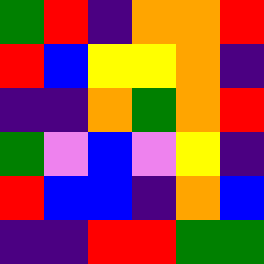[["green", "red", "indigo", "orange", "orange", "red"], ["red", "blue", "yellow", "yellow", "orange", "indigo"], ["indigo", "indigo", "orange", "green", "orange", "red"], ["green", "violet", "blue", "violet", "yellow", "indigo"], ["red", "blue", "blue", "indigo", "orange", "blue"], ["indigo", "indigo", "red", "red", "green", "green"]]